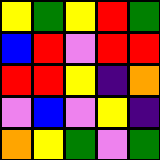[["yellow", "green", "yellow", "red", "green"], ["blue", "red", "violet", "red", "red"], ["red", "red", "yellow", "indigo", "orange"], ["violet", "blue", "violet", "yellow", "indigo"], ["orange", "yellow", "green", "violet", "green"]]